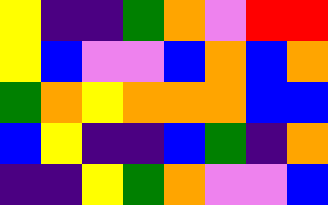[["yellow", "indigo", "indigo", "green", "orange", "violet", "red", "red"], ["yellow", "blue", "violet", "violet", "blue", "orange", "blue", "orange"], ["green", "orange", "yellow", "orange", "orange", "orange", "blue", "blue"], ["blue", "yellow", "indigo", "indigo", "blue", "green", "indigo", "orange"], ["indigo", "indigo", "yellow", "green", "orange", "violet", "violet", "blue"]]